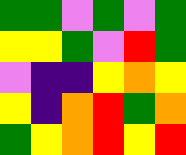[["green", "green", "violet", "green", "violet", "green"], ["yellow", "yellow", "green", "violet", "red", "green"], ["violet", "indigo", "indigo", "yellow", "orange", "yellow"], ["yellow", "indigo", "orange", "red", "green", "orange"], ["green", "yellow", "orange", "red", "yellow", "red"]]